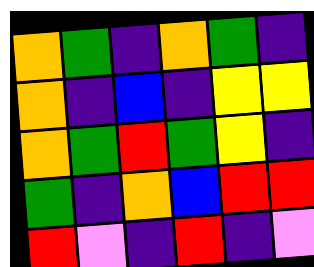[["orange", "green", "indigo", "orange", "green", "indigo"], ["orange", "indigo", "blue", "indigo", "yellow", "yellow"], ["orange", "green", "red", "green", "yellow", "indigo"], ["green", "indigo", "orange", "blue", "red", "red"], ["red", "violet", "indigo", "red", "indigo", "violet"]]